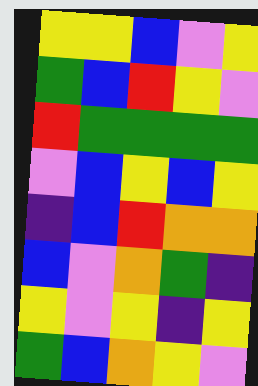[["yellow", "yellow", "blue", "violet", "yellow"], ["green", "blue", "red", "yellow", "violet"], ["red", "green", "green", "green", "green"], ["violet", "blue", "yellow", "blue", "yellow"], ["indigo", "blue", "red", "orange", "orange"], ["blue", "violet", "orange", "green", "indigo"], ["yellow", "violet", "yellow", "indigo", "yellow"], ["green", "blue", "orange", "yellow", "violet"]]